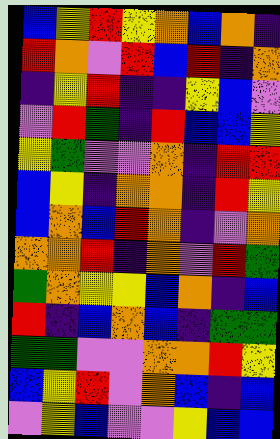[["blue", "yellow", "red", "yellow", "orange", "blue", "orange", "indigo"], ["red", "orange", "violet", "red", "blue", "red", "indigo", "orange"], ["indigo", "yellow", "red", "indigo", "indigo", "yellow", "blue", "violet"], ["violet", "red", "green", "indigo", "red", "blue", "blue", "yellow"], ["yellow", "green", "violet", "violet", "orange", "indigo", "red", "red"], ["blue", "yellow", "indigo", "orange", "orange", "indigo", "red", "yellow"], ["blue", "orange", "blue", "red", "orange", "indigo", "violet", "orange"], ["orange", "orange", "red", "indigo", "orange", "violet", "red", "green"], ["green", "orange", "yellow", "yellow", "blue", "orange", "indigo", "blue"], ["red", "indigo", "blue", "orange", "blue", "indigo", "green", "green"], ["green", "green", "violet", "violet", "orange", "orange", "red", "yellow"], ["blue", "yellow", "red", "violet", "orange", "blue", "indigo", "blue"], ["violet", "yellow", "blue", "violet", "violet", "yellow", "blue", "blue"]]